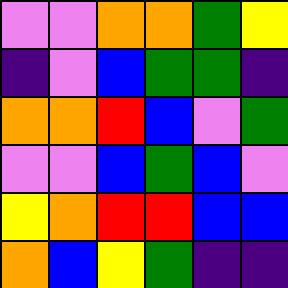[["violet", "violet", "orange", "orange", "green", "yellow"], ["indigo", "violet", "blue", "green", "green", "indigo"], ["orange", "orange", "red", "blue", "violet", "green"], ["violet", "violet", "blue", "green", "blue", "violet"], ["yellow", "orange", "red", "red", "blue", "blue"], ["orange", "blue", "yellow", "green", "indigo", "indigo"]]